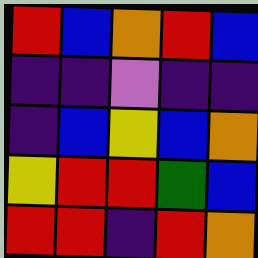[["red", "blue", "orange", "red", "blue"], ["indigo", "indigo", "violet", "indigo", "indigo"], ["indigo", "blue", "yellow", "blue", "orange"], ["yellow", "red", "red", "green", "blue"], ["red", "red", "indigo", "red", "orange"]]